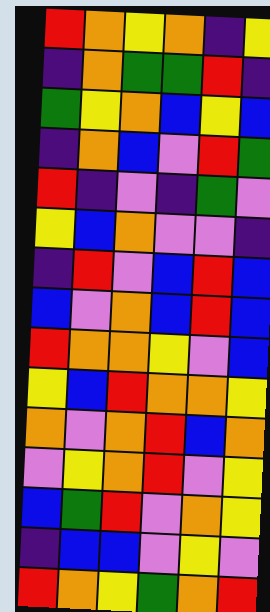[["red", "orange", "yellow", "orange", "indigo", "yellow"], ["indigo", "orange", "green", "green", "red", "indigo"], ["green", "yellow", "orange", "blue", "yellow", "blue"], ["indigo", "orange", "blue", "violet", "red", "green"], ["red", "indigo", "violet", "indigo", "green", "violet"], ["yellow", "blue", "orange", "violet", "violet", "indigo"], ["indigo", "red", "violet", "blue", "red", "blue"], ["blue", "violet", "orange", "blue", "red", "blue"], ["red", "orange", "orange", "yellow", "violet", "blue"], ["yellow", "blue", "red", "orange", "orange", "yellow"], ["orange", "violet", "orange", "red", "blue", "orange"], ["violet", "yellow", "orange", "red", "violet", "yellow"], ["blue", "green", "red", "violet", "orange", "yellow"], ["indigo", "blue", "blue", "violet", "yellow", "violet"], ["red", "orange", "yellow", "green", "orange", "red"]]